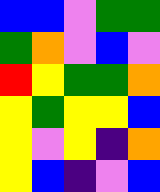[["blue", "blue", "violet", "green", "green"], ["green", "orange", "violet", "blue", "violet"], ["red", "yellow", "green", "green", "orange"], ["yellow", "green", "yellow", "yellow", "blue"], ["yellow", "violet", "yellow", "indigo", "orange"], ["yellow", "blue", "indigo", "violet", "blue"]]